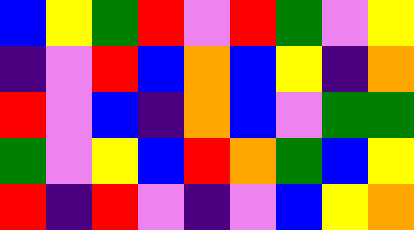[["blue", "yellow", "green", "red", "violet", "red", "green", "violet", "yellow"], ["indigo", "violet", "red", "blue", "orange", "blue", "yellow", "indigo", "orange"], ["red", "violet", "blue", "indigo", "orange", "blue", "violet", "green", "green"], ["green", "violet", "yellow", "blue", "red", "orange", "green", "blue", "yellow"], ["red", "indigo", "red", "violet", "indigo", "violet", "blue", "yellow", "orange"]]